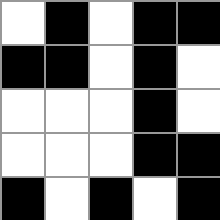[["white", "black", "white", "black", "black"], ["black", "black", "white", "black", "white"], ["white", "white", "white", "black", "white"], ["white", "white", "white", "black", "black"], ["black", "white", "black", "white", "black"]]